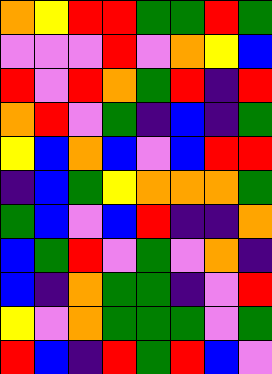[["orange", "yellow", "red", "red", "green", "green", "red", "green"], ["violet", "violet", "violet", "red", "violet", "orange", "yellow", "blue"], ["red", "violet", "red", "orange", "green", "red", "indigo", "red"], ["orange", "red", "violet", "green", "indigo", "blue", "indigo", "green"], ["yellow", "blue", "orange", "blue", "violet", "blue", "red", "red"], ["indigo", "blue", "green", "yellow", "orange", "orange", "orange", "green"], ["green", "blue", "violet", "blue", "red", "indigo", "indigo", "orange"], ["blue", "green", "red", "violet", "green", "violet", "orange", "indigo"], ["blue", "indigo", "orange", "green", "green", "indigo", "violet", "red"], ["yellow", "violet", "orange", "green", "green", "green", "violet", "green"], ["red", "blue", "indigo", "red", "green", "red", "blue", "violet"]]